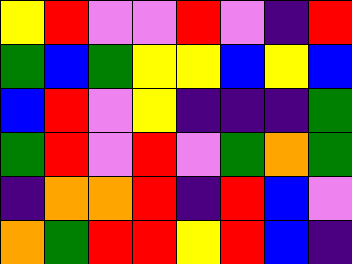[["yellow", "red", "violet", "violet", "red", "violet", "indigo", "red"], ["green", "blue", "green", "yellow", "yellow", "blue", "yellow", "blue"], ["blue", "red", "violet", "yellow", "indigo", "indigo", "indigo", "green"], ["green", "red", "violet", "red", "violet", "green", "orange", "green"], ["indigo", "orange", "orange", "red", "indigo", "red", "blue", "violet"], ["orange", "green", "red", "red", "yellow", "red", "blue", "indigo"]]